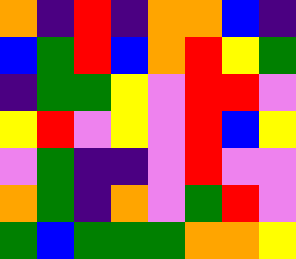[["orange", "indigo", "red", "indigo", "orange", "orange", "blue", "indigo"], ["blue", "green", "red", "blue", "orange", "red", "yellow", "green"], ["indigo", "green", "green", "yellow", "violet", "red", "red", "violet"], ["yellow", "red", "violet", "yellow", "violet", "red", "blue", "yellow"], ["violet", "green", "indigo", "indigo", "violet", "red", "violet", "violet"], ["orange", "green", "indigo", "orange", "violet", "green", "red", "violet"], ["green", "blue", "green", "green", "green", "orange", "orange", "yellow"]]